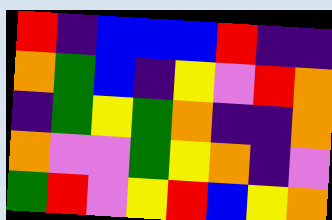[["red", "indigo", "blue", "blue", "blue", "red", "indigo", "indigo"], ["orange", "green", "blue", "indigo", "yellow", "violet", "red", "orange"], ["indigo", "green", "yellow", "green", "orange", "indigo", "indigo", "orange"], ["orange", "violet", "violet", "green", "yellow", "orange", "indigo", "violet"], ["green", "red", "violet", "yellow", "red", "blue", "yellow", "orange"]]